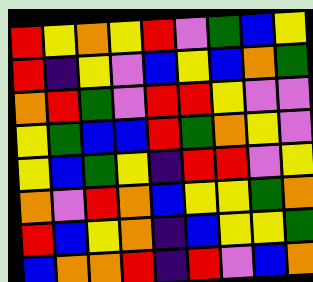[["red", "yellow", "orange", "yellow", "red", "violet", "green", "blue", "yellow"], ["red", "indigo", "yellow", "violet", "blue", "yellow", "blue", "orange", "green"], ["orange", "red", "green", "violet", "red", "red", "yellow", "violet", "violet"], ["yellow", "green", "blue", "blue", "red", "green", "orange", "yellow", "violet"], ["yellow", "blue", "green", "yellow", "indigo", "red", "red", "violet", "yellow"], ["orange", "violet", "red", "orange", "blue", "yellow", "yellow", "green", "orange"], ["red", "blue", "yellow", "orange", "indigo", "blue", "yellow", "yellow", "green"], ["blue", "orange", "orange", "red", "indigo", "red", "violet", "blue", "orange"]]